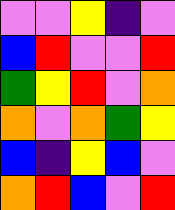[["violet", "violet", "yellow", "indigo", "violet"], ["blue", "red", "violet", "violet", "red"], ["green", "yellow", "red", "violet", "orange"], ["orange", "violet", "orange", "green", "yellow"], ["blue", "indigo", "yellow", "blue", "violet"], ["orange", "red", "blue", "violet", "red"]]